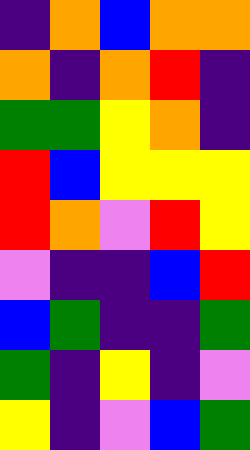[["indigo", "orange", "blue", "orange", "orange"], ["orange", "indigo", "orange", "red", "indigo"], ["green", "green", "yellow", "orange", "indigo"], ["red", "blue", "yellow", "yellow", "yellow"], ["red", "orange", "violet", "red", "yellow"], ["violet", "indigo", "indigo", "blue", "red"], ["blue", "green", "indigo", "indigo", "green"], ["green", "indigo", "yellow", "indigo", "violet"], ["yellow", "indigo", "violet", "blue", "green"]]